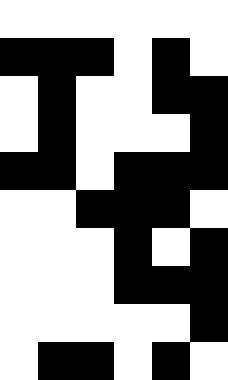[["white", "white", "white", "white", "white", "white"], ["black", "black", "black", "white", "black", "white"], ["white", "black", "white", "white", "black", "black"], ["white", "black", "white", "white", "white", "black"], ["black", "black", "white", "black", "black", "black"], ["white", "white", "black", "black", "black", "white"], ["white", "white", "white", "black", "white", "black"], ["white", "white", "white", "black", "black", "black"], ["white", "white", "white", "white", "white", "black"], ["white", "black", "black", "white", "black", "white"]]